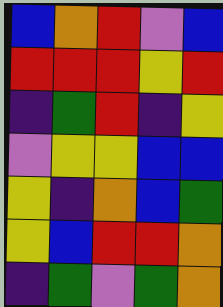[["blue", "orange", "red", "violet", "blue"], ["red", "red", "red", "yellow", "red"], ["indigo", "green", "red", "indigo", "yellow"], ["violet", "yellow", "yellow", "blue", "blue"], ["yellow", "indigo", "orange", "blue", "green"], ["yellow", "blue", "red", "red", "orange"], ["indigo", "green", "violet", "green", "orange"]]